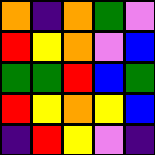[["orange", "indigo", "orange", "green", "violet"], ["red", "yellow", "orange", "violet", "blue"], ["green", "green", "red", "blue", "green"], ["red", "yellow", "orange", "yellow", "blue"], ["indigo", "red", "yellow", "violet", "indigo"]]